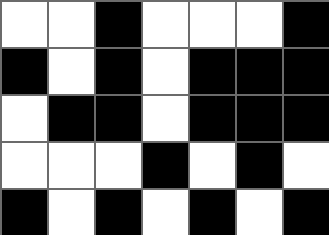[["white", "white", "black", "white", "white", "white", "black"], ["black", "white", "black", "white", "black", "black", "black"], ["white", "black", "black", "white", "black", "black", "black"], ["white", "white", "white", "black", "white", "black", "white"], ["black", "white", "black", "white", "black", "white", "black"]]